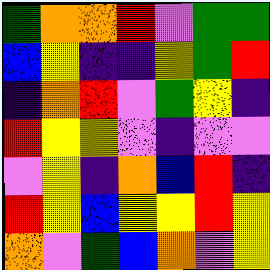[["green", "orange", "orange", "red", "violet", "green", "green"], ["blue", "yellow", "indigo", "indigo", "yellow", "green", "red"], ["indigo", "orange", "red", "violet", "green", "yellow", "indigo"], ["red", "yellow", "yellow", "violet", "indigo", "violet", "violet"], ["violet", "yellow", "indigo", "orange", "blue", "red", "indigo"], ["red", "yellow", "blue", "yellow", "yellow", "red", "yellow"], ["orange", "violet", "green", "blue", "orange", "violet", "yellow"]]